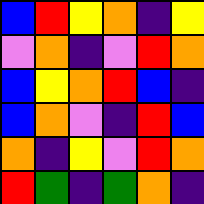[["blue", "red", "yellow", "orange", "indigo", "yellow"], ["violet", "orange", "indigo", "violet", "red", "orange"], ["blue", "yellow", "orange", "red", "blue", "indigo"], ["blue", "orange", "violet", "indigo", "red", "blue"], ["orange", "indigo", "yellow", "violet", "red", "orange"], ["red", "green", "indigo", "green", "orange", "indigo"]]